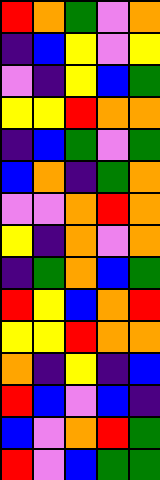[["red", "orange", "green", "violet", "orange"], ["indigo", "blue", "yellow", "violet", "yellow"], ["violet", "indigo", "yellow", "blue", "green"], ["yellow", "yellow", "red", "orange", "orange"], ["indigo", "blue", "green", "violet", "green"], ["blue", "orange", "indigo", "green", "orange"], ["violet", "violet", "orange", "red", "orange"], ["yellow", "indigo", "orange", "violet", "orange"], ["indigo", "green", "orange", "blue", "green"], ["red", "yellow", "blue", "orange", "red"], ["yellow", "yellow", "red", "orange", "orange"], ["orange", "indigo", "yellow", "indigo", "blue"], ["red", "blue", "violet", "blue", "indigo"], ["blue", "violet", "orange", "red", "green"], ["red", "violet", "blue", "green", "green"]]